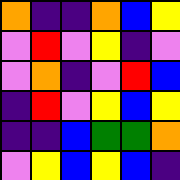[["orange", "indigo", "indigo", "orange", "blue", "yellow"], ["violet", "red", "violet", "yellow", "indigo", "violet"], ["violet", "orange", "indigo", "violet", "red", "blue"], ["indigo", "red", "violet", "yellow", "blue", "yellow"], ["indigo", "indigo", "blue", "green", "green", "orange"], ["violet", "yellow", "blue", "yellow", "blue", "indigo"]]